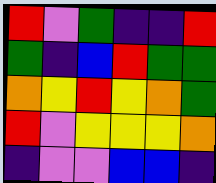[["red", "violet", "green", "indigo", "indigo", "red"], ["green", "indigo", "blue", "red", "green", "green"], ["orange", "yellow", "red", "yellow", "orange", "green"], ["red", "violet", "yellow", "yellow", "yellow", "orange"], ["indigo", "violet", "violet", "blue", "blue", "indigo"]]